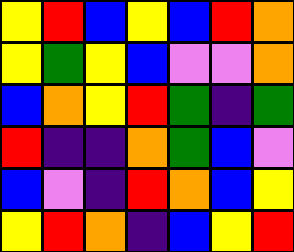[["yellow", "red", "blue", "yellow", "blue", "red", "orange"], ["yellow", "green", "yellow", "blue", "violet", "violet", "orange"], ["blue", "orange", "yellow", "red", "green", "indigo", "green"], ["red", "indigo", "indigo", "orange", "green", "blue", "violet"], ["blue", "violet", "indigo", "red", "orange", "blue", "yellow"], ["yellow", "red", "orange", "indigo", "blue", "yellow", "red"]]